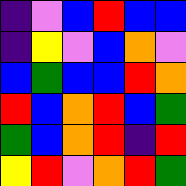[["indigo", "violet", "blue", "red", "blue", "blue"], ["indigo", "yellow", "violet", "blue", "orange", "violet"], ["blue", "green", "blue", "blue", "red", "orange"], ["red", "blue", "orange", "red", "blue", "green"], ["green", "blue", "orange", "red", "indigo", "red"], ["yellow", "red", "violet", "orange", "red", "green"]]